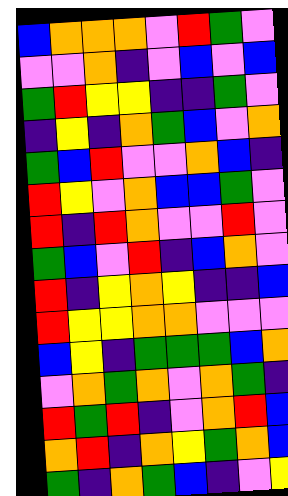[["blue", "orange", "orange", "orange", "violet", "red", "green", "violet"], ["violet", "violet", "orange", "indigo", "violet", "blue", "violet", "blue"], ["green", "red", "yellow", "yellow", "indigo", "indigo", "green", "violet"], ["indigo", "yellow", "indigo", "orange", "green", "blue", "violet", "orange"], ["green", "blue", "red", "violet", "violet", "orange", "blue", "indigo"], ["red", "yellow", "violet", "orange", "blue", "blue", "green", "violet"], ["red", "indigo", "red", "orange", "violet", "violet", "red", "violet"], ["green", "blue", "violet", "red", "indigo", "blue", "orange", "violet"], ["red", "indigo", "yellow", "orange", "yellow", "indigo", "indigo", "blue"], ["red", "yellow", "yellow", "orange", "orange", "violet", "violet", "violet"], ["blue", "yellow", "indigo", "green", "green", "green", "blue", "orange"], ["violet", "orange", "green", "orange", "violet", "orange", "green", "indigo"], ["red", "green", "red", "indigo", "violet", "orange", "red", "blue"], ["orange", "red", "indigo", "orange", "yellow", "green", "orange", "blue"], ["green", "indigo", "orange", "green", "blue", "indigo", "violet", "yellow"]]